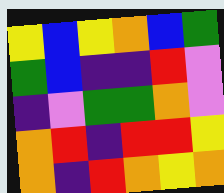[["yellow", "blue", "yellow", "orange", "blue", "green"], ["green", "blue", "indigo", "indigo", "red", "violet"], ["indigo", "violet", "green", "green", "orange", "violet"], ["orange", "red", "indigo", "red", "red", "yellow"], ["orange", "indigo", "red", "orange", "yellow", "orange"]]